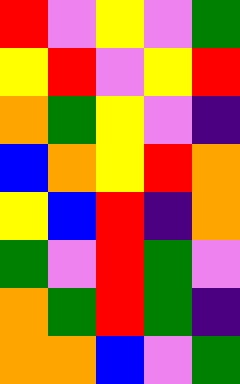[["red", "violet", "yellow", "violet", "green"], ["yellow", "red", "violet", "yellow", "red"], ["orange", "green", "yellow", "violet", "indigo"], ["blue", "orange", "yellow", "red", "orange"], ["yellow", "blue", "red", "indigo", "orange"], ["green", "violet", "red", "green", "violet"], ["orange", "green", "red", "green", "indigo"], ["orange", "orange", "blue", "violet", "green"]]